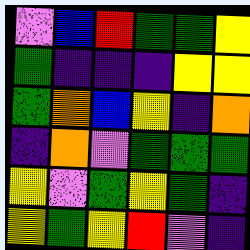[["violet", "blue", "red", "green", "green", "yellow"], ["green", "indigo", "indigo", "indigo", "yellow", "yellow"], ["green", "orange", "blue", "yellow", "indigo", "orange"], ["indigo", "orange", "violet", "green", "green", "green"], ["yellow", "violet", "green", "yellow", "green", "indigo"], ["yellow", "green", "yellow", "red", "violet", "indigo"]]